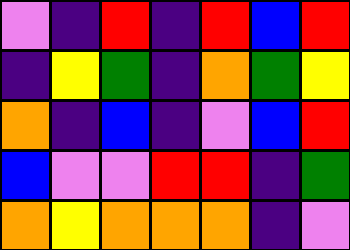[["violet", "indigo", "red", "indigo", "red", "blue", "red"], ["indigo", "yellow", "green", "indigo", "orange", "green", "yellow"], ["orange", "indigo", "blue", "indigo", "violet", "blue", "red"], ["blue", "violet", "violet", "red", "red", "indigo", "green"], ["orange", "yellow", "orange", "orange", "orange", "indigo", "violet"]]